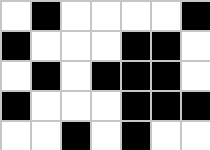[["white", "black", "white", "white", "white", "white", "black"], ["black", "white", "white", "white", "black", "black", "white"], ["white", "black", "white", "black", "black", "black", "white"], ["black", "white", "white", "white", "black", "black", "black"], ["white", "white", "black", "white", "black", "white", "white"]]